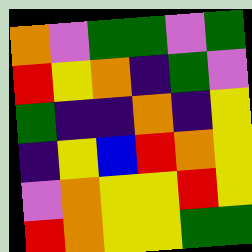[["orange", "violet", "green", "green", "violet", "green"], ["red", "yellow", "orange", "indigo", "green", "violet"], ["green", "indigo", "indigo", "orange", "indigo", "yellow"], ["indigo", "yellow", "blue", "red", "orange", "yellow"], ["violet", "orange", "yellow", "yellow", "red", "yellow"], ["red", "orange", "yellow", "yellow", "green", "green"]]